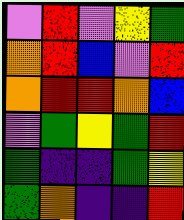[["violet", "red", "violet", "yellow", "green"], ["orange", "red", "blue", "violet", "red"], ["orange", "red", "red", "orange", "blue"], ["violet", "green", "yellow", "green", "red"], ["green", "indigo", "indigo", "green", "yellow"], ["green", "orange", "indigo", "indigo", "red"]]